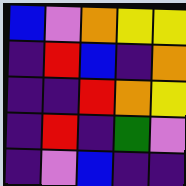[["blue", "violet", "orange", "yellow", "yellow"], ["indigo", "red", "blue", "indigo", "orange"], ["indigo", "indigo", "red", "orange", "yellow"], ["indigo", "red", "indigo", "green", "violet"], ["indigo", "violet", "blue", "indigo", "indigo"]]